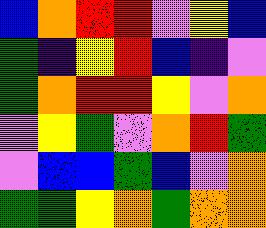[["blue", "orange", "red", "red", "violet", "yellow", "blue"], ["green", "indigo", "yellow", "red", "blue", "indigo", "violet"], ["green", "orange", "red", "red", "yellow", "violet", "orange"], ["violet", "yellow", "green", "violet", "orange", "red", "green"], ["violet", "blue", "blue", "green", "blue", "violet", "orange"], ["green", "green", "yellow", "orange", "green", "orange", "orange"]]